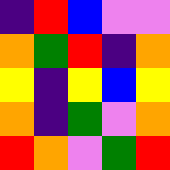[["indigo", "red", "blue", "violet", "violet"], ["orange", "green", "red", "indigo", "orange"], ["yellow", "indigo", "yellow", "blue", "yellow"], ["orange", "indigo", "green", "violet", "orange"], ["red", "orange", "violet", "green", "red"]]